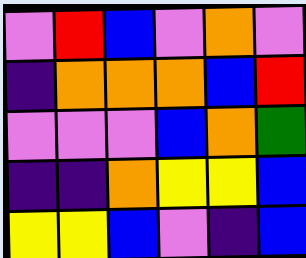[["violet", "red", "blue", "violet", "orange", "violet"], ["indigo", "orange", "orange", "orange", "blue", "red"], ["violet", "violet", "violet", "blue", "orange", "green"], ["indigo", "indigo", "orange", "yellow", "yellow", "blue"], ["yellow", "yellow", "blue", "violet", "indigo", "blue"]]